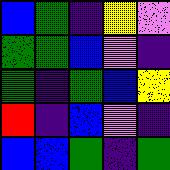[["blue", "green", "indigo", "yellow", "violet"], ["green", "green", "blue", "violet", "indigo"], ["green", "indigo", "green", "blue", "yellow"], ["red", "indigo", "blue", "violet", "indigo"], ["blue", "blue", "green", "indigo", "green"]]